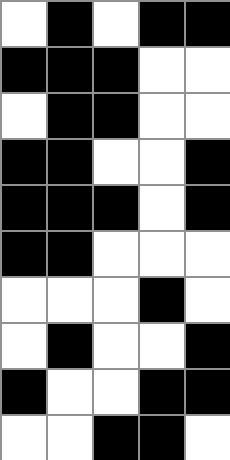[["white", "black", "white", "black", "black"], ["black", "black", "black", "white", "white"], ["white", "black", "black", "white", "white"], ["black", "black", "white", "white", "black"], ["black", "black", "black", "white", "black"], ["black", "black", "white", "white", "white"], ["white", "white", "white", "black", "white"], ["white", "black", "white", "white", "black"], ["black", "white", "white", "black", "black"], ["white", "white", "black", "black", "white"]]